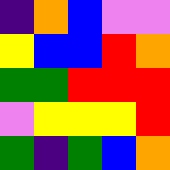[["indigo", "orange", "blue", "violet", "violet"], ["yellow", "blue", "blue", "red", "orange"], ["green", "green", "red", "red", "red"], ["violet", "yellow", "yellow", "yellow", "red"], ["green", "indigo", "green", "blue", "orange"]]